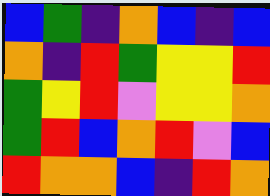[["blue", "green", "indigo", "orange", "blue", "indigo", "blue"], ["orange", "indigo", "red", "green", "yellow", "yellow", "red"], ["green", "yellow", "red", "violet", "yellow", "yellow", "orange"], ["green", "red", "blue", "orange", "red", "violet", "blue"], ["red", "orange", "orange", "blue", "indigo", "red", "orange"]]